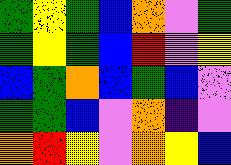[["green", "yellow", "green", "blue", "orange", "violet", "green"], ["green", "yellow", "green", "blue", "red", "violet", "yellow"], ["blue", "green", "orange", "blue", "green", "blue", "violet"], ["green", "green", "blue", "violet", "orange", "indigo", "violet"], ["orange", "red", "yellow", "violet", "orange", "yellow", "blue"]]